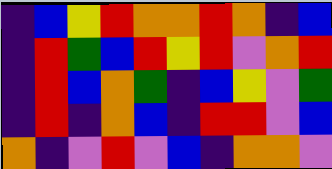[["indigo", "blue", "yellow", "red", "orange", "orange", "red", "orange", "indigo", "blue"], ["indigo", "red", "green", "blue", "red", "yellow", "red", "violet", "orange", "red"], ["indigo", "red", "blue", "orange", "green", "indigo", "blue", "yellow", "violet", "green"], ["indigo", "red", "indigo", "orange", "blue", "indigo", "red", "red", "violet", "blue"], ["orange", "indigo", "violet", "red", "violet", "blue", "indigo", "orange", "orange", "violet"]]